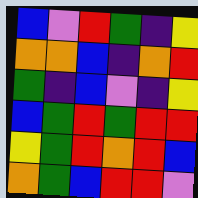[["blue", "violet", "red", "green", "indigo", "yellow"], ["orange", "orange", "blue", "indigo", "orange", "red"], ["green", "indigo", "blue", "violet", "indigo", "yellow"], ["blue", "green", "red", "green", "red", "red"], ["yellow", "green", "red", "orange", "red", "blue"], ["orange", "green", "blue", "red", "red", "violet"]]